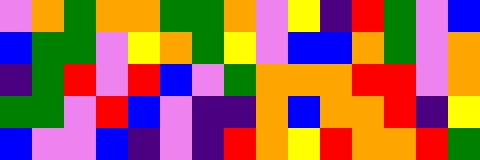[["violet", "orange", "green", "orange", "orange", "green", "green", "orange", "violet", "yellow", "indigo", "red", "green", "violet", "blue"], ["blue", "green", "green", "violet", "yellow", "orange", "green", "yellow", "violet", "blue", "blue", "orange", "green", "violet", "orange"], ["indigo", "green", "red", "violet", "red", "blue", "violet", "green", "orange", "orange", "orange", "red", "red", "violet", "orange"], ["green", "green", "violet", "red", "blue", "violet", "indigo", "indigo", "orange", "blue", "orange", "orange", "red", "indigo", "yellow"], ["blue", "violet", "violet", "blue", "indigo", "violet", "indigo", "red", "orange", "yellow", "red", "orange", "orange", "red", "green"]]